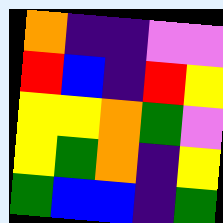[["orange", "indigo", "indigo", "violet", "violet"], ["red", "blue", "indigo", "red", "yellow"], ["yellow", "yellow", "orange", "green", "violet"], ["yellow", "green", "orange", "indigo", "yellow"], ["green", "blue", "blue", "indigo", "green"]]